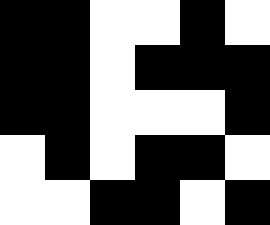[["black", "black", "white", "white", "black", "white"], ["black", "black", "white", "black", "black", "black"], ["black", "black", "white", "white", "white", "black"], ["white", "black", "white", "black", "black", "white"], ["white", "white", "black", "black", "white", "black"]]